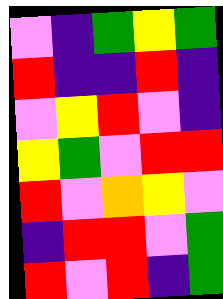[["violet", "indigo", "green", "yellow", "green"], ["red", "indigo", "indigo", "red", "indigo"], ["violet", "yellow", "red", "violet", "indigo"], ["yellow", "green", "violet", "red", "red"], ["red", "violet", "orange", "yellow", "violet"], ["indigo", "red", "red", "violet", "green"], ["red", "violet", "red", "indigo", "green"]]